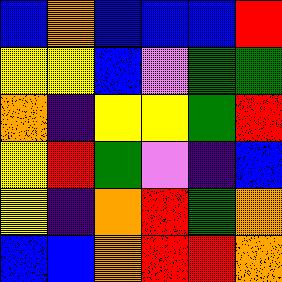[["blue", "orange", "blue", "blue", "blue", "red"], ["yellow", "yellow", "blue", "violet", "green", "green"], ["orange", "indigo", "yellow", "yellow", "green", "red"], ["yellow", "red", "green", "violet", "indigo", "blue"], ["yellow", "indigo", "orange", "red", "green", "orange"], ["blue", "blue", "orange", "red", "red", "orange"]]